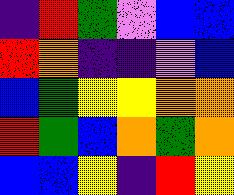[["indigo", "red", "green", "violet", "blue", "blue"], ["red", "orange", "indigo", "indigo", "violet", "blue"], ["blue", "green", "yellow", "yellow", "orange", "orange"], ["red", "green", "blue", "orange", "green", "orange"], ["blue", "blue", "yellow", "indigo", "red", "yellow"]]